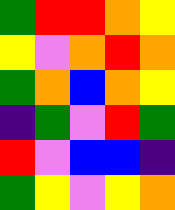[["green", "red", "red", "orange", "yellow"], ["yellow", "violet", "orange", "red", "orange"], ["green", "orange", "blue", "orange", "yellow"], ["indigo", "green", "violet", "red", "green"], ["red", "violet", "blue", "blue", "indigo"], ["green", "yellow", "violet", "yellow", "orange"]]